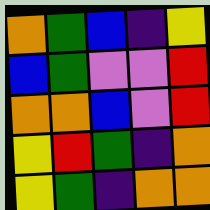[["orange", "green", "blue", "indigo", "yellow"], ["blue", "green", "violet", "violet", "red"], ["orange", "orange", "blue", "violet", "red"], ["yellow", "red", "green", "indigo", "orange"], ["yellow", "green", "indigo", "orange", "orange"]]